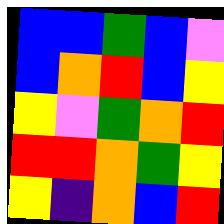[["blue", "blue", "green", "blue", "violet"], ["blue", "orange", "red", "blue", "yellow"], ["yellow", "violet", "green", "orange", "red"], ["red", "red", "orange", "green", "yellow"], ["yellow", "indigo", "orange", "blue", "red"]]